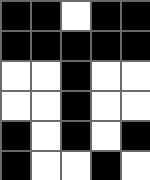[["black", "black", "white", "black", "black"], ["black", "black", "black", "black", "black"], ["white", "white", "black", "white", "white"], ["white", "white", "black", "white", "white"], ["black", "white", "black", "white", "black"], ["black", "white", "white", "black", "white"]]